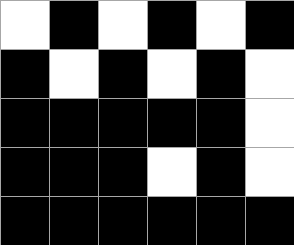[["white", "black", "white", "black", "white", "black"], ["black", "white", "black", "white", "black", "white"], ["black", "black", "black", "black", "black", "white"], ["black", "black", "black", "white", "black", "white"], ["black", "black", "black", "black", "black", "black"]]